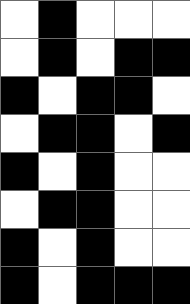[["white", "black", "white", "white", "white"], ["white", "black", "white", "black", "black"], ["black", "white", "black", "black", "white"], ["white", "black", "black", "white", "black"], ["black", "white", "black", "white", "white"], ["white", "black", "black", "white", "white"], ["black", "white", "black", "white", "white"], ["black", "white", "black", "black", "black"]]